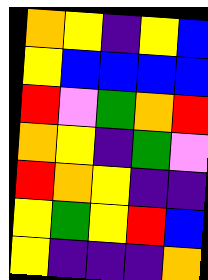[["orange", "yellow", "indigo", "yellow", "blue"], ["yellow", "blue", "blue", "blue", "blue"], ["red", "violet", "green", "orange", "red"], ["orange", "yellow", "indigo", "green", "violet"], ["red", "orange", "yellow", "indigo", "indigo"], ["yellow", "green", "yellow", "red", "blue"], ["yellow", "indigo", "indigo", "indigo", "orange"]]